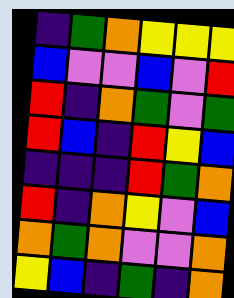[["indigo", "green", "orange", "yellow", "yellow", "yellow"], ["blue", "violet", "violet", "blue", "violet", "red"], ["red", "indigo", "orange", "green", "violet", "green"], ["red", "blue", "indigo", "red", "yellow", "blue"], ["indigo", "indigo", "indigo", "red", "green", "orange"], ["red", "indigo", "orange", "yellow", "violet", "blue"], ["orange", "green", "orange", "violet", "violet", "orange"], ["yellow", "blue", "indigo", "green", "indigo", "orange"]]